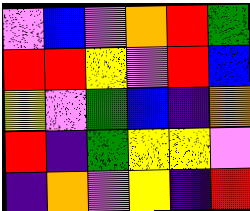[["violet", "blue", "violet", "orange", "red", "green"], ["red", "red", "yellow", "violet", "red", "blue"], ["yellow", "violet", "green", "blue", "indigo", "orange"], ["red", "indigo", "green", "yellow", "yellow", "violet"], ["indigo", "orange", "violet", "yellow", "indigo", "red"]]